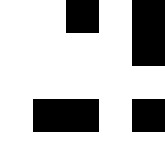[["white", "white", "black", "white", "black"], ["white", "white", "white", "white", "black"], ["white", "white", "white", "white", "white"], ["white", "black", "black", "white", "black"], ["white", "white", "white", "white", "white"]]